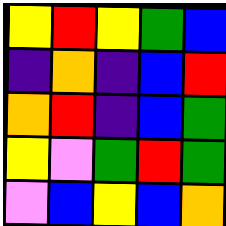[["yellow", "red", "yellow", "green", "blue"], ["indigo", "orange", "indigo", "blue", "red"], ["orange", "red", "indigo", "blue", "green"], ["yellow", "violet", "green", "red", "green"], ["violet", "blue", "yellow", "blue", "orange"]]